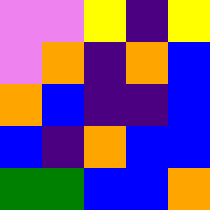[["violet", "violet", "yellow", "indigo", "yellow"], ["violet", "orange", "indigo", "orange", "blue"], ["orange", "blue", "indigo", "indigo", "blue"], ["blue", "indigo", "orange", "blue", "blue"], ["green", "green", "blue", "blue", "orange"]]